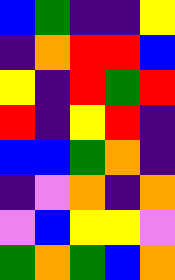[["blue", "green", "indigo", "indigo", "yellow"], ["indigo", "orange", "red", "red", "blue"], ["yellow", "indigo", "red", "green", "red"], ["red", "indigo", "yellow", "red", "indigo"], ["blue", "blue", "green", "orange", "indigo"], ["indigo", "violet", "orange", "indigo", "orange"], ["violet", "blue", "yellow", "yellow", "violet"], ["green", "orange", "green", "blue", "orange"]]